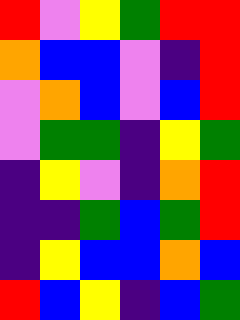[["red", "violet", "yellow", "green", "red", "red"], ["orange", "blue", "blue", "violet", "indigo", "red"], ["violet", "orange", "blue", "violet", "blue", "red"], ["violet", "green", "green", "indigo", "yellow", "green"], ["indigo", "yellow", "violet", "indigo", "orange", "red"], ["indigo", "indigo", "green", "blue", "green", "red"], ["indigo", "yellow", "blue", "blue", "orange", "blue"], ["red", "blue", "yellow", "indigo", "blue", "green"]]